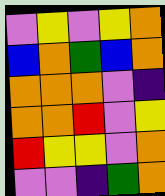[["violet", "yellow", "violet", "yellow", "orange"], ["blue", "orange", "green", "blue", "orange"], ["orange", "orange", "orange", "violet", "indigo"], ["orange", "orange", "red", "violet", "yellow"], ["red", "yellow", "yellow", "violet", "orange"], ["violet", "violet", "indigo", "green", "orange"]]